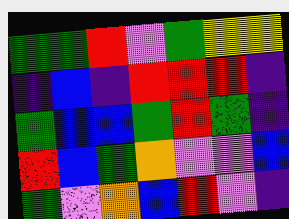[["green", "green", "red", "violet", "green", "yellow", "yellow"], ["indigo", "blue", "indigo", "red", "red", "red", "indigo"], ["green", "blue", "blue", "green", "red", "green", "indigo"], ["red", "blue", "green", "orange", "violet", "violet", "blue"], ["green", "violet", "orange", "blue", "red", "violet", "indigo"]]